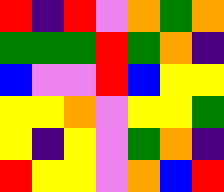[["red", "indigo", "red", "violet", "orange", "green", "orange"], ["green", "green", "green", "red", "green", "orange", "indigo"], ["blue", "violet", "violet", "red", "blue", "yellow", "yellow"], ["yellow", "yellow", "orange", "violet", "yellow", "yellow", "green"], ["yellow", "indigo", "yellow", "violet", "green", "orange", "indigo"], ["red", "yellow", "yellow", "violet", "orange", "blue", "red"]]